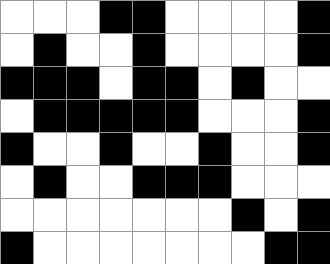[["white", "white", "white", "black", "black", "white", "white", "white", "white", "black"], ["white", "black", "white", "white", "black", "white", "white", "white", "white", "black"], ["black", "black", "black", "white", "black", "black", "white", "black", "white", "white"], ["white", "black", "black", "black", "black", "black", "white", "white", "white", "black"], ["black", "white", "white", "black", "white", "white", "black", "white", "white", "black"], ["white", "black", "white", "white", "black", "black", "black", "white", "white", "white"], ["white", "white", "white", "white", "white", "white", "white", "black", "white", "black"], ["black", "white", "white", "white", "white", "white", "white", "white", "black", "black"]]